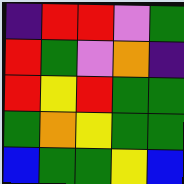[["indigo", "red", "red", "violet", "green"], ["red", "green", "violet", "orange", "indigo"], ["red", "yellow", "red", "green", "green"], ["green", "orange", "yellow", "green", "green"], ["blue", "green", "green", "yellow", "blue"]]